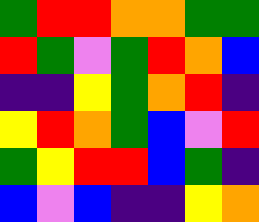[["green", "red", "red", "orange", "orange", "green", "green"], ["red", "green", "violet", "green", "red", "orange", "blue"], ["indigo", "indigo", "yellow", "green", "orange", "red", "indigo"], ["yellow", "red", "orange", "green", "blue", "violet", "red"], ["green", "yellow", "red", "red", "blue", "green", "indigo"], ["blue", "violet", "blue", "indigo", "indigo", "yellow", "orange"]]